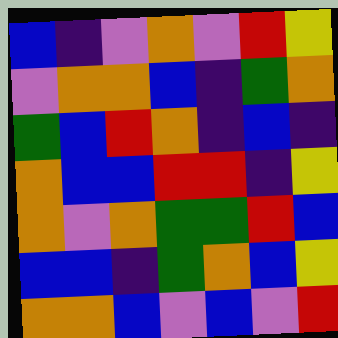[["blue", "indigo", "violet", "orange", "violet", "red", "yellow"], ["violet", "orange", "orange", "blue", "indigo", "green", "orange"], ["green", "blue", "red", "orange", "indigo", "blue", "indigo"], ["orange", "blue", "blue", "red", "red", "indigo", "yellow"], ["orange", "violet", "orange", "green", "green", "red", "blue"], ["blue", "blue", "indigo", "green", "orange", "blue", "yellow"], ["orange", "orange", "blue", "violet", "blue", "violet", "red"]]